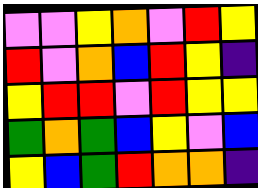[["violet", "violet", "yellow", "orange", "violet", "red", "yellow"], ["red", "violet", "orange", "blue", "red", "yellow", "indigo"], ["yellow", "red", "red", "violet", "red", "yellow", "yellow"], ["green", "orange", "green", "blue", "yellow", "violet", "blue"], ["yellow", "blue", "green", "red", "orange", "orange", "indigo"]]